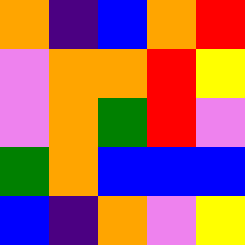[["orange", "indigo", "blue", "orange", "red"], ["violet", "orange", "orange", "red", "yellow"], ["violet", "orange", "green", "red", "violet"], ["green", "orange", "blue", "blue", "blue"], ["blue", "indigo", "orange", "violet", "yellow"]]